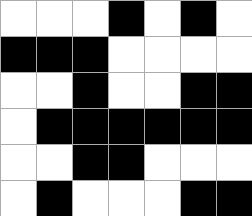[["white", "white", "white", "black", "white", "black", "white"], ["black", "black", "black", "white", "white", "white", "white"], ["white", "white", "black", "white", "white", "black", "black"], ["white", "black", "black", "black", "black", "black", "black"], ["white", "white", "black", "black", "white", "white", "white"], ["white", "black", "white", "white", "white", "black", "black"]]